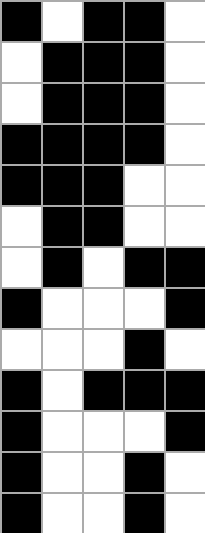[["black", "white", "black", "black", "white"], ["white", "black", "black", "black", "white"], ["white", "black", "black", "black", "white"], ["black", "black", "black", "black", "white"], ["black", "black", "black", "white", "white"], ["white", "black", "black", "white", "white"], ["white", "black", "white", "black", "black"], ["black", "white", "white", "white", "black"], ["white", "white", "white", "black", "white"], ["black", "white", "black", "black", "black"], ["black", "white", "white", "white", "black"], ["black", "white", "white", "black", "white"], ["black", "white", "white", "black", "white"]]